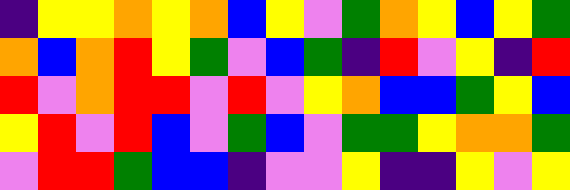[["indigo", "yellow", "yellow", "orange", "yellow", "orange", "blue", "yellow", "violet", "green", "orange", "yellow", "blue", "yellow", "green"], ["orange", "blue", "orange", "red", "yellow", "green", "violet", "blue", "green", "indigo", "red", "violet", "yellow", "indigo", "red"], ["red", "violet", "orange", "red", "red", "violet", "red", "violet", "yellow", "orange", "blue", "blue", "green", "yellow", "blue"], ["yellow", "red", "violet", "red", "blue", "violet", "green", "blue", "violet", "green", "green", "yellow", "orange", "orange", "green"], ["violet", "red", "red", "green", "blue", "blue", "indigo", "violet", "violet", "yellow", "indigo", "indigo", "yellow", "violet", "yellow"]]